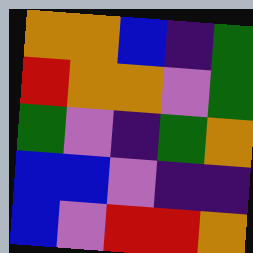[["orange", "orange", "blue", "indigo", "green"], ["red", "orange", "orange", "violet", "green"], ["green", "violet", "indigo", "green", "orange"], ["blue", "blue", "violet", "indigo", "indigo"], ["blue", "violet", "red", "red", "orange"]]